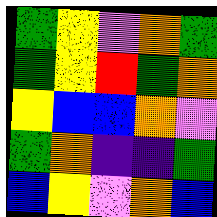[["green", "yellow", "violet", "orange", "green"], ["green", "yellow", "red", "green", "orange"], ["yellow", "blue", "blue", "orange", "violet"], ["green", "orange", "indigo", "indigo", "green"], ["blue", "yellow", "violet", "orange", "blue"]]